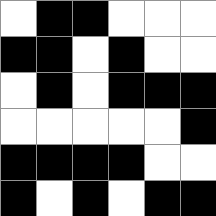[["white", "black", "black", "white", "white", "white"], ["black", "black", "white", "black", "white", "white"], ["white", "black", "white", "black", "black", "black"], ["white", "white", "white", "white", "white", "black"], ["black", "black", "black", "black", "white", "white"], ["black", "white", "black", "white", "black", "black"]]